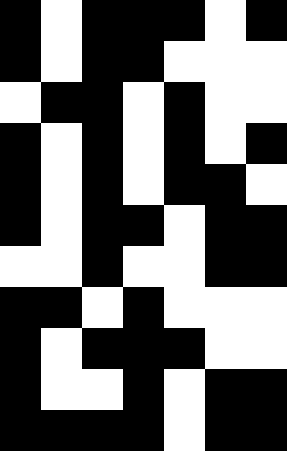[["black", "white", "black", "black", "black", "white", "black"], ["black", "white", "black", "black", "white", "white", "white"], ["white", "black", "black", "white", "black", "white", "white"], ["black", "white", "black", "white", "black", "white", "black"], ["black", "white", "black", "white", "black", "black", "white"], ["black", "white", "black", "black", "white", "black", "black"], ["white", "white", "black", "white", "white", "black", "black"], ["black", "black", "white", "black", "white", "white", "white"], ["black", "white", "black", "black", "black", "white", "white"], ["black", "white", "white", "black", "white", "black", "black"], ["black", "black", "black", "black", "white", "black", "black"]]